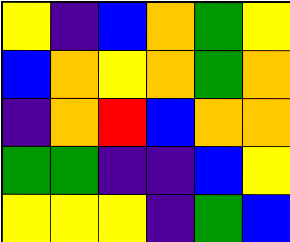[["yellow", "indigo", "blue", "orange", "green", "yellow"], ["blue", "orange", "yellow", "orange", "green", "orange"], ["indigo", "orange", "red", "blue", "orange", "orange"], ["green", "green", "indigo", "indigo", "blue", "yellow"], ["yellow", "yellow", "yellow", "indigo", "green", "blue"]]